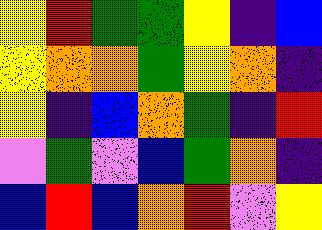[["yellow", "red", "green", "green", "yellow", "indigo", "blue"], ["yellow", "orange", "orange", "green", "yellow", "orange", "indigo"], ["yellow", "indigo", "blue", "orange", "green", "indigo", "red"], ["violet", "green", "violet", "blue", "green", "orange", "indigo"], ["blue", "red", "blue", "orange", "red", "violet", "yellow"]]